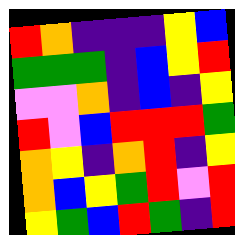[["red", "orange", "indigo", "indigo", "indigo", "yellow", "blue"], ["green", "green", "green", "indigo", "blue", "yellow", "red"], ["violet", "violet", "orange", "indigo", "blue", "indigo", "yellow"], ["red", "violet", "blue", "red", "red", "red", "green"], ["orange", "yellow", "indigo", "orange", "red", "indigo", "yellow"], ["orange", "blue", "yellow", "green", "red", "violet", "red"], ["yellow", "green", "blue", "red", "green", "indigo", "red"]]